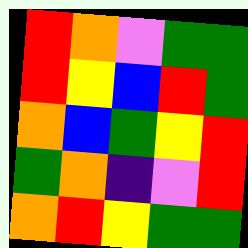[["red", "orange", "violet", "green", "green"], ["red", "yellow", "blue", "red", "green"], ["orange", "blue", "green", "yellow", "red"], ["green", "orange", "indigo", "violet", "red"], ["orange", "red", "yellow", "green", "green"]]